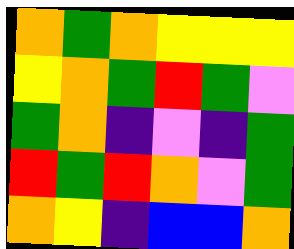[["orange", "green", "orange", "yellow", "yellow", "yellow"], ["yellow", "orange", "green", "red", "green", "violet"], ["green", "orange", "indigo", "violet", "indigo", "green"], ["red", "green", "red", "orange", "violet", "green"], ["orange", "yellow", "indigo", "blue", "blue", "orange"]]